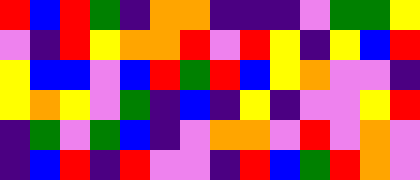[["red", "blue", "red", "green", "indigo", "orange", "orange", "indigo", "indigo", "indigo", "violet", "green", "green", "yellow"], ["violet", "indigo", "red", "yellow", "orange", "orange", "red", "violet", "red", "yellow", "indigo", "yellow", "blue", "red"], ["yellow", "blue", "blue", "violet", "blue", "red", "green", "red", "blue", "yellow", "orange", "violet", "violet", "indigo"], ["yellow", "orange", "yellow", "violet", "green", "indigo", "blue", "indigo", "yellow", "indigo", "violet", "violet", "yellow", "red"], ["indigo", "green", "violet", "green", "blue", "indigo", "violet", "orange", "orange", "violet", "red", "violet", "orange", "violet"], ["indigo", "blue", "red", "indigo", "red", "violet", "violet", "indigo", "red", "blue", "green", "red", "orange", "violet"]]